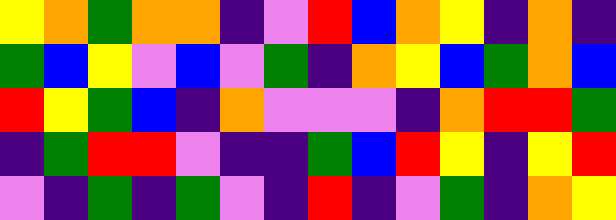[["yellow", "orange", "green", "orange", "orange", "indigo", "violet", "red", "blue", "orange", "yellow", "indigo", "orange", "indigo"], ["green", "blue", "yellow", "violet", "blue", "violet", "green", "indigo", "orange", "yellow", "blue", "green", "orange", "blue"], ["red", "yellow", "green", "blue", "indigo", "orange", "violet", "violet", "violet", "indigo", "orange", "red", "red", "green"], ["indigo", "green", "red", "red", "violet", "indigo", "indigo", "green", "blue", "red", "yellow", "indigo", "yellow", "red"], ["violet", "indigo", "green", "indigo", "green", "violet", "indigo", "red", "indigo", "violet", "green", "indigo", "orange", "yellow"]]